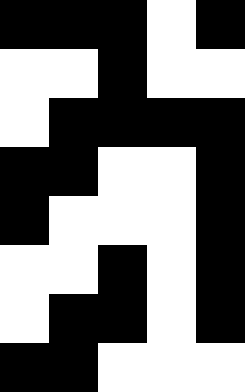[["black", "black", "black", "white", "black"], ["white", "white", "black", "white", "white"], ["white", "black", "black", "black", "black"], ["black", "black", "white", "white", "black"], ["black", "white", "white", "white", "black"], ["white", "white", "black", "white", "black"], ["white", "black", "black", "white", "black"], ["black", "black", "white", "white", "white"]]